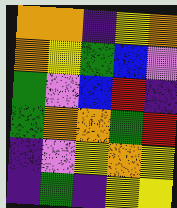[["orange", "orange", "indigo", "yellow", "orange"], ["orange", "yellow", "green", "blue", "violet"], ["green", "violet", "blue", "red", "indigo"], ["green", "orange", "orange", "green", "red"], ["indigo", "violet", "yellow", "orange", "yellow"], ["indigo", "green", "indigo", "yellow", "yellow"]]